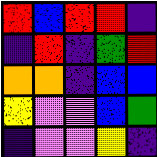[["red", "blue", "red", "red", "indigo"], ["indigo", "red", "indigo", "green", "red"], ["orange", "orange", "indigo", "blue", "blue"], ["yellow", "violet", "violet", "blue", "green"], ["indigo", "violet", "violet", "yellow", "indigo"]]